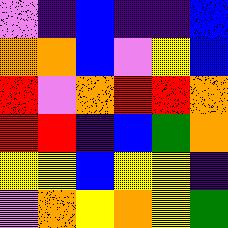[["violet", "indigo", "blue", "indigo", "indigo", "blue"], ["orange", "orange", "blue", "violet", "yellow", "blue"], ["red", "violet", "orange", "red", "red", "orange"], ["red", "red", "indigo", "blue", "green", "orange"], ["yellow", "yellow", "blue", "yellow", "yellow", "indigo"], ["violet", "orange", "yellow", "orange", "yellow", "green"]]